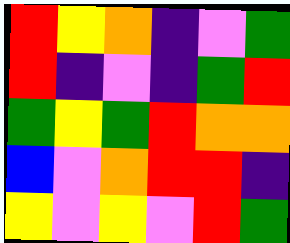[["red", "yellow", "orange", "indigo", "violet", "green"], ["red", "indigo", "violet", "indigo", "green", "red"], ["green", "yellow", "green", "red", "orange", "orange"], ["blue", "violet", "orange", "red", "red", "indigo"], ["yellow", "violet", "yellow", "violet", "red", "green"]]